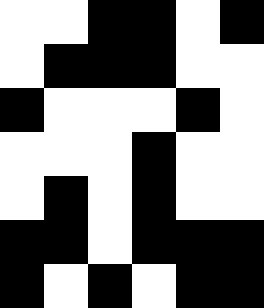[["white", "white", "black", "black", "white", "black"], ["white", "black", "black", "black", "white", "white"], ["black", "white", "white", "white", "black", "white"], ["white", "white", "white", "black", "white", "white"], ["white", "black", "white", "black", "white", "white"], ["black", "black", "white", "black", "black", "black"], ["black", "white", "black", "white", "black", "black"]]